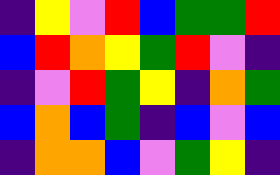[["indigo", "yellow", "violet", "red", "blue", "green", "green", "red"], ["blue", "red", "orange", "yellow", "green", "red", "violet", "indigo"], ["indigo", "violet", "red", "green", "yellow", "indigo", "orange", "green"], ["blue", "orange", "blue", "green", "indigo", "blue", "violet", "blue"], ["indigo", "orange", "orange", "blue", "violet", "green", "yellow", "indigo"]]